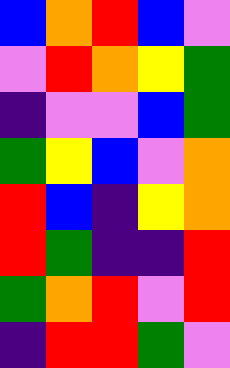[["blue", "orange", "red", "blue", "violet"], ["violet", "red", "orange", "yellow", "green"], ["indigo", "violet", "violet", "blue", "green"], ["green", "yellow", "blue", "violet", "orange"], ["red", "blue", "indigo", "yellow", "orange"], ["red", "green", "indigo", "indigo", "red"], ["green", "orange", "red", "violet", "red"], ["indigo", "red", "red", "green", "violet"]]